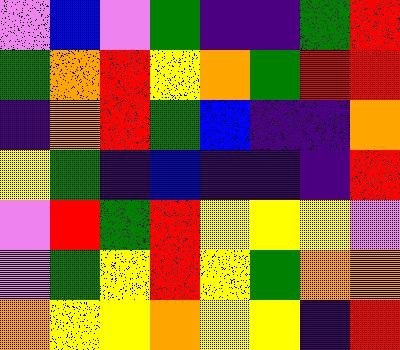[["violet", "blue", "violet", "green", "indigo", "indigo", "green", "red"], ["green", "orange", "red", "yellow", "orange", "green", "red", "red"], ["indigo", "orange", "red", "green", "blue", "indigo", "indigo", "orange"], ["yellow", "green", "indigo", "blue", "indigo", "indigo", "indigo", "red"], ["violet", "red", "green", "red", "yellow", "yellow", "yellow", "violet"], ["violet", "green", "yellow", "red", "yellow", "green", "orange", "orange"], ["orange", "yellow", "yellow", "orange", "yellow", "yellow", "indigo", "red"]]